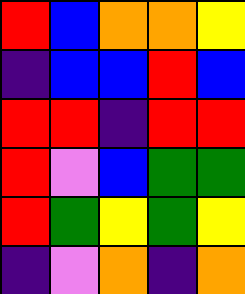[["red", "blue", "orange", "orange", "yellow"], ["indigo", "blue", "blue", "red", "blue"], ["red", "red", "indigo", "red", "red"], ["red", "violet", "blue", "green", "green"], ["red", "green", "yellow", "green", "yellow"], ["indigo", "violet", "orange", "indigo", "orange"]]